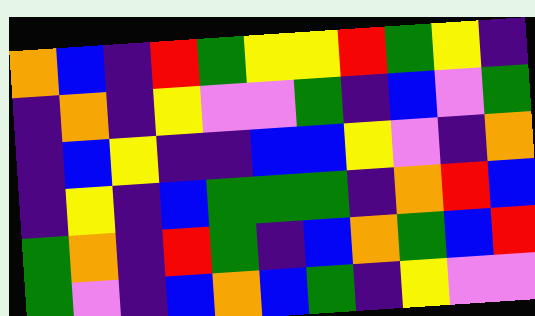[["orange", "blue", "indigo", "red", "green", "yellow", "yellow", "red", "green", "yellow", "indigo"], ["indigo", "orange", "indigo", "yellow", "violet", "violet", "green", "indigo", "blue", "violet", "green"], ["indigo", "blue", "yellow", "indigo", "indigo", "blue", "blue", "yellow", "violet", "indigo", "orange"], ["indigo", "yellow", "indigo", "blue", "green", "green", "green", "indigo", "orange", "red", "blue"], ["green", "orange", "indigo", "red", "green", "indigo", "blue", "orange", "green", "blue", "red"], ["green", "violet", "indigo", "blue", "orange", "blue", "green", "indigo", "yellow", "violet", "violet"]]